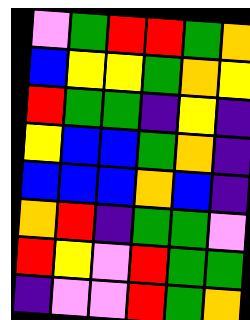[["violet", "green", "red", "red", "green", "orange"], ["blue", "yellow", "yellow", "green", "orange", "yellow"], ["red", "green", "green", "indigo", "yellow", "indigo"], ["yellow", "blue", "blue", "green", "orange", "indigo"], ["blue", "blue", "blue", "orange", "blue", "indigo"], ["orange", "red", "indigo", "green", "green", "violet"], ["red", "yellow", "violet", "red", "green", "green"], ["indigo", "violet", "violet", "red", "green", "orange"]]